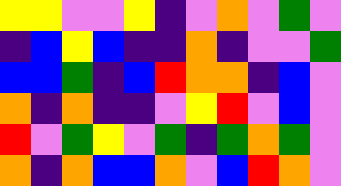[["yellow", "yellow", "violet", "violet", "yellow", "indigo", "violet", "orange", "violet", "green", "violet"], ["indigo", "blue", "yellow", "blue", "indigo", "indigo", "orange", "indigo", "violet", "violet", "green"], ["blue", "blue", "green", "indigo", "blue", "red", "orange", "orange", "indigo", "blue", "violet"], ["orange", "indigo", "orange", "indigo", "indigo", "violet", "yellow", "red", "violet", "blue", "violet"], ["red", "violet", "green", "yellow", "violet", "green", "indigo", "green", "orange", "green", "violet"], ["orange", "indigo", "orange", "blue", "blue", "orange", "violet", "blue", "red", "orange", "violet"]]